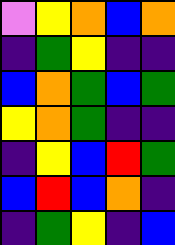[["violet", "yellow", "orange", "blue", "orange"], ["indigo", "green", "yellow", "indigo", "indigo"], ["blue", "orange", "green", "blue", "green"], ["yellow", "orange", "green", "indigo", "indigo"], ["indigo", "yellow", "blue", "red", "green"], ["blue", "red", "blue", "orange", "indigo"], ["indigo", "green", "yellow", "indigo", "blue"]]